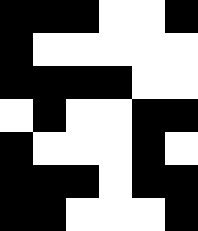[["black", "black", "black", "white", "white", "black"], ["black", "white", "white", "white", "white", "white"], ["black", "black", "black", "black", "white", "white"], ["white", "black", "white", "white", "black", "black"], ["black", "white", "white", "white", "black", "white"], ["black", "black", "black", "white", "black", "black"], ["black", "black", "white", "white", "white", "black"]]